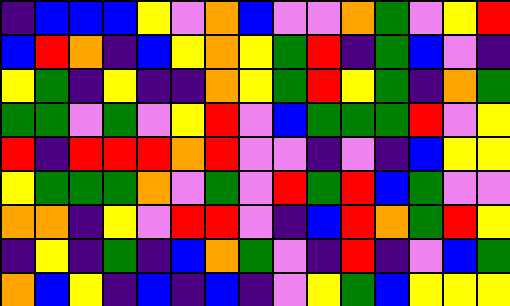[["indigo", "blue", "blue", "blue", "yellow", "violet", "orange", "blue", "violet", "violet", "orange", "green", "violet", "yellow", "red"], ["blue", "red", "orange", "indigo", "blue", "yellow", "orange", "yellow", "green", "red", "indigo", "green", "blue", "violet", "indigo"], ["yellow", "green", "indigo", "yellow", "indigo", "indigo", "orange", "yellow", "green", "red", "yellow", "green", "indigo", "orange", "green"], ["green", "green", "violet", "green", "violet", "yellow", "red", "violet", "blue", "green", "green", "green", "red", "violet", "yellow"], ["red", "indigo", "red", "red", "red", "orange", "red", "violet", "violet", "indigo", "violet", "indigo", "blue", "yellow", "yellow"], ["yellow", "green", "green", "green", "orange", "violet", "green", "violet", "red", "green", "red", "blue", "green", "violet", "violet"], ["orange", "orange", "indigo", "yellow", "violet", "red", "red", "violet", "indigo", "blue", "red", "orange", "green", "red", "yellow"], ["indigo", "yellow", "indigo", "green", "indigo", "blue", "orange", "green", "violet", "indigo", "red", "indigo", "violet", "blue", "green"], ["orange", "blue", "yellow", "indigo", "blue", "indigo", "blue", "indigo", "violet", "yellow", "green", "blue", "yellow", "yellow", "yellow"]]